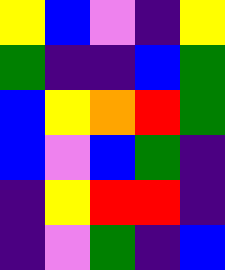[["yellow", "blue", "violet", "indigo", "yellow"], ["green", "indigo", "indigo", "blue", "green"], ["blue", "yellow", "orange", "red", "green"], ["blue", "violet", "blue", "green", "indigo"], ["indigo", "yellow", "red", "red", "indigo"], ["indigo", "violet", "green", "indigo", "blue"]]